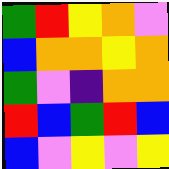[["green", "red", "yellow", "orange", "violet"], ["blue", "orange", "orange", "yellow", "orange"], ["green", "violet", "indigo", "orange", "orange"], ["red", "blue", "green", "red", "blue"], ["blue", "violet", "yellow", "violet", "yellow"]]